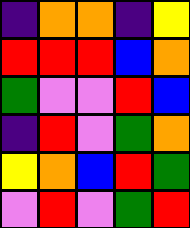[["indigo", "orange", "orange", "indigo", "yellow"], ["red", "red", "red", "blue", "orange"], ["green", "violet", "violet", "red", "blue"], ["indigo", "red", "violet", "green", "orange"], ["yellow", "orange", "blue", "red", "green"], ["violet", "red", "violet", "green", "red"]]